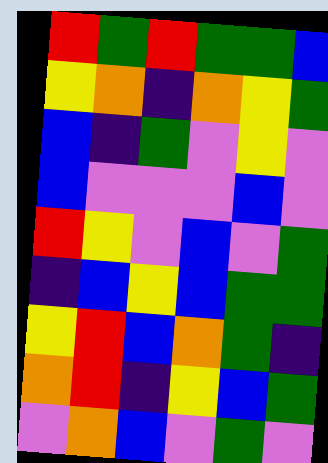[["red", "green", "red", "green", "green", "blue"], ["yellow", "orange", "indigo", "orange", "yellow", "green"], ["blue", "indigo", "green", "violet", "yellow", "violet"], ["blue", "violet", "violet", "violet", "blue", "violet"], ["red", "yellow", "violet", "blue", "violet", "green"], ["indigo", "blue", "yellow", "blue", "green", "green"], ["yellow", "red", "blue", "orange", "green", "indigo"], ["orange", "red", "indigo", "yellow", "blue", "green"], ["violet", "orange", "blue", "violet", "green", "violet"]]